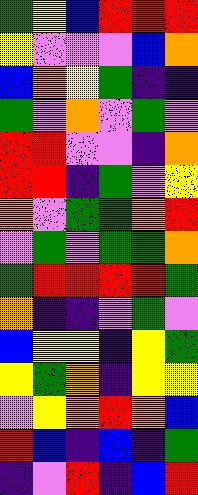[["green", "yellow", "blue", "red", "red", "red"], ["yellow", "violet", "violet", "violet", "blue", "orange"], ["blue", "orange", "yellow", "green", "indigo", "indigo"], ["green", "violet", "orange", "violet", "green", "violet"], ["red", "red", "violet", "violet", "indigo", "orange"], ["red", "red", "indigo", "green", "violet", "yellow"], ["orange", "violet", "green", "green", "orange", "red"], ["violet", "green", "violet", "green", "green", "orange"], ["green", "red", "red", "red", "red", "green"], ["orange", "indigo", "indigo", "violet", "green", "violet"], ["blue", "yellow", "yellow", "indigo", "yellow", "green"], ["yellow", "green", "orange", "indigo", "yellow", "yellow"], ["violet", "yellow", "orange", "red", "orange", "blue"], ["red", "blue", "indigo", "blue", "indigo", "green"], ["indigo", "violet", "red", "indigo", "blue", "red"]]